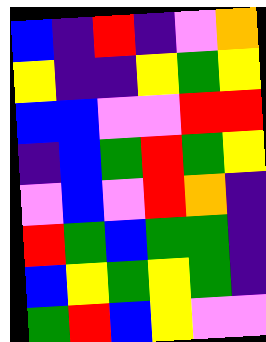[["blue", "indigo", "red", "indigo", "violet", "orange"], ["yellow", "indigo", "indigo", "yellow", "green", "yellow"], ["blue", "blue", "violet", "violet", "red", "red"], ["indigo", "blue", "green", "red", "green", "yellow"], ["violet", "blue", "violet", "red", "orange", "indigo"], ["red", "green", "blue", "green", "green", "indigo"], ["blue", "yellow", "green", "yellow", "green", "indigo"], ["green", "red", "blue", "yellow", "violet", "violet"]]